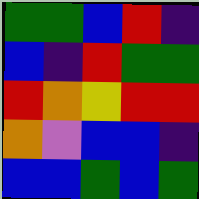[["green", "green", "blue", "red", "indigo"], ["blue", "indigo", "red", "green", "green"], ["red", "orange", "yellow", "red", "red"], ["orange", "violet", "blue", "blue", "indigo"], ["blue", "blue", "green", "blue", "green"]]